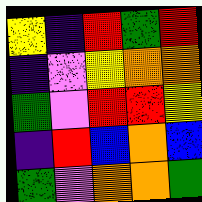[["yellow", "indigo", "red", "green", "red"], ["indigo", "violet", "yellow", "orange", "orange"], ["green", "violet", "red", "red", "yellow"], ["indigo", "red", "blue", "orange", "blue"], ["green", "violet", "orange", "orange", "green"]]